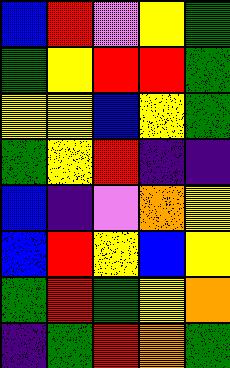[["blue", "red", "violet", "yellow", "green"], ["green", "yellow", "red", "red", "green"], ["yellow", "yellow", "blue", "yellow", "green"], ["green", "yellow", "red", "indigo", "indigo"], ["blue", "indigo", "violet", "orange", "yellow"], ["blue", "red", "yellow", "blue", "yellow"], ["green", "red", "green", "yellow", "orange"], ["indigo", "green", "red", "orange", "green"]]